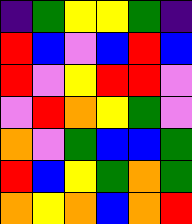[["indigo", "green", "yellow", "yellow", "green", "indigo"], ["red", "blue", "violet", "blue", "red", "blue"], ["red", "violet", "yellow", "red", "red", "violet"], ["violet", "red", "orange", "yellow", "green", "violet"], ["orange", "violet", "green", "blue", "blue", "green"], ["red", "blue", "yellow", "green", "orange", "green"], ["orange", "yellow", "orange", "blue", "orange", "red"]]